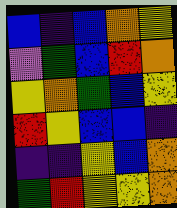[["blue", "indigo", "blue", "orange", "yellow"], ["violet", "green", "blue", "red", "orange"], ["yellow", "orange", "green", "blue", "yellow"], ["red", "yellow", "blue", "blue", "indigo"], ["indigo", "indigo", "yellow", "blue", "orange"], ["green", "red", "yellow", "yellow", "orange"]]